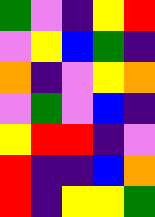[["green", "violet", "indigo", "yellow", "red"], ["violet", "yellow", "blue", "green", "indigo"], ["orange", "indigo", "violet", "yellow", "orange"], ["violet", "green", "violet", "blue", "indigo"], ["yellow", "red", "red", "indigo", "violet"], ["red", "indigo", "indigo", "blue", "orange"], ["red", "indigo", "yellow", "yellow", "green"]]